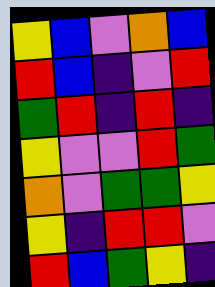[["yellow", "blue", "violet", "orange", "blue"], ["red", "blue", "indigo", "violet", "red"], ["green", "red", "indigo", "red", "indigo"], ["yellow", "violet", "violet", "red", "green"], ["orange", "violet", "green", "green", "yellow"], ["yellow", "indigo", "red", "red", "violet"], ["red", "blue", "green", "yellow", "indigo"]]